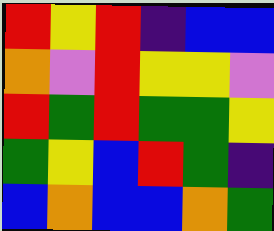[["red", "yellow", "red", "indigo", "blue", "blue"], ["orange", "violet", "red", "yellow", "yellow", "violet"], ["red", "green", "red", "green", "green", "yellow"], ["green", "yellow", "blue", "red", "green", "indigo"], ["blue", "orange", "blue", "blue", "orange", "green"]]